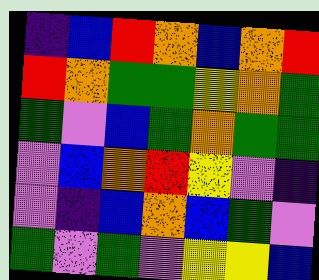[["indigo", "blue", "red", "orange", "blue", "orange", "red"], ["red", "orange", "green", "green", "yellow", "orange", "green"], ["green", "violet", "blue", "green", "orange", "green", "green"], ["violet", "blue", "orange", "red", "yellow", "violet", "indigo"], ["violet", "indigo", "blue", "orange", "blue", "green", "violet"], ["green", "violet", "green", "violet", "yellow", "yellow", "blue"]]